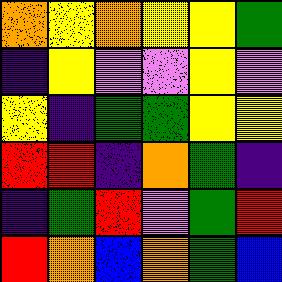[["orange", "yellow", "orange", "yellow", "yellow", "green"], ["indigo", "yellow", "violet", "violet", "yellow", "violet"], ["yellow", "indigo", "green", "green", "yellow", "yellow"], ["red", "red", "indigo", "orange", "green", "indigo"], ["indigo", "green", "red", "violet", "green", "red"], ["red", "orange", "blue", "orange", "green", "blue"]]